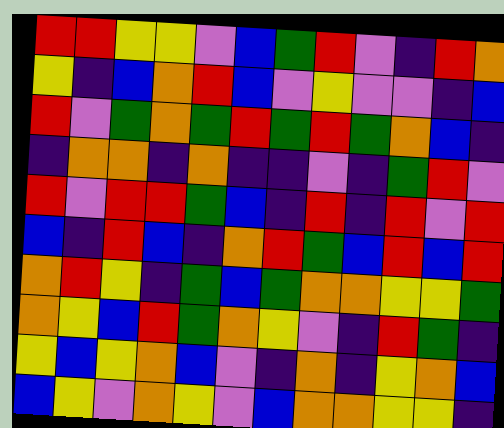[["red", "red", "yellow", "yellow", "violet", "blue", "green", "red", "violet", "indigo", "red", "orange"], ["yellow", "indigo", "blue", "orange", "red", "blue", "violet", "yellow", "violet", "violet", "indigo", "blue"], ["red", "violet", "green", "orange", "green", "red", "green", "red", "green", "orange", "blue", "indigo"], ["indigo", "orange", "orange", "indigo", "orange", "indigo", "indigo", "violet", "indigo", "green", "red", "violet"], ["red", "violet", "red", "red", "green", "blue", "indigo", "red", "indigo", "red", "violet", "red"], ["blue", "indigo", "red", "blue", "indigo", "orange", "red", "green", "blue", "red", "blue", "red"], ["orange", "red", "yellow", "indigo", "green", "blue", "green", "orange", "orange", "yellow", "yellow", "green"], ["orange", "yellow", "blue", "red", "green", "orange", "yellow", "violet", "indigo", "red", "green", "indigo"], ["yellow", "blue", "yellow", "orange", "blue", "violet", "indigo", "orange", "indigo", "yellow", "orange", "blue"], ["blue", "yellow", "violet", "orange", "yellow", "violet", "blue", "orange", "orange", "yellow", "yellow", "indigo"]]